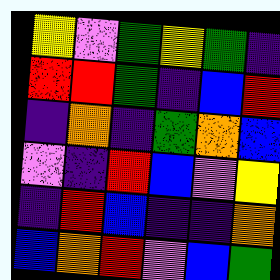[["yellow", "violet", "green", "yellow", "green", "indigo"], ["red", "red", "green", "indigo", "blue", "red"], ["indigo", "orange", "indigo", "green", "orange", "blue"], ["violet", "indigo", "red", "blue", "violet", "yellow"], ["indigo", "red", "blue", "indigo", "indigo", "orange"], ["blue", "orange", "red", "violet", "blue", "green"]]